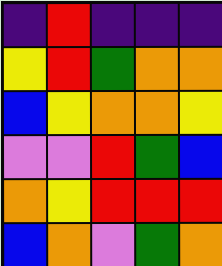[["indigo", "red", "indigo", "indigo", "indigo"], ["yellow", "red", "green", "orange", "orange"], ["blue", "yellow", "orange", "orange", "yellow"], ["violet", "violet", "red", "green", "blue"], ["orange", "yellow", "red", "red", "red"], ["blue", "orange", "violet", "green", "orange"]]